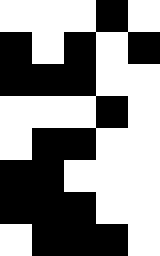[["white", "white", "white", "black", "white"], ["black", "white", "black", "white", "black"], ["black", "black", "black", "white", "white"], ["white", "white", "white", "black", "white"], ["white", "black", "black", "white", "white"], ["black", "black", "white", "white", "white"], ["black", "black", "black", "white", "white"], ["white", "black", "black", "black", "white"]]